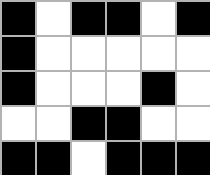[["black", "white", "black", "black", "white", "black"], ["black", "white", "white", "white", "white", "white"], ["black", "white", "white", "white", "black", "white"], ["white", "white", "black", "black", "white", "white"], ["black", "black", "white", "black", "black", "black"]]